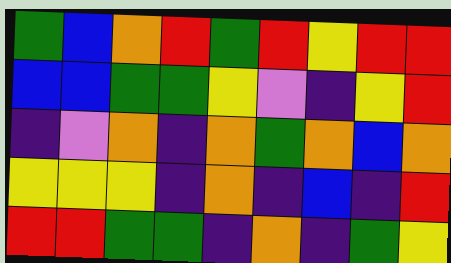[["green", "blue", "orange", "red", "green", "red", "yellow", "red", "red"], ["blue", "blue", "green", "green", "yellow", "violet", "indigo", "yellow", "red"], ["indigo", "violet", "orange", "indigo", "orange", "green", "orange", "blue", "orange"], ["yellow", "yellow", "yellow", "indigo", "orange", "indigo", "blue", "indigo", "red"], ["red", "red", "green", "green", "indigo", "orange", "indigo", "green", "yellow"]]